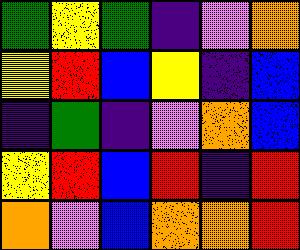[["green", "yellow", "green", "indigo", "violet", "orange"], ["yellow", "red", "blue", "yellow", "indigo", "blue"], ["indigo", "green", "indigo", "violet", "orange", "blue"], ["yellow", "red", "blue", "red", "indigo", "red"], ["orange", "violet", "blue", "orange", "orange", "red"]]